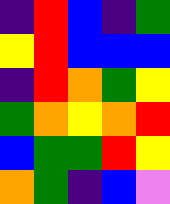[["indigo", "red", "blue", "indigo", "green"], ["yellow", "red", "blue", "blue", "blue"], ["indigo", "red", "orange", "green", "yellow"], ["green", "orange", "yellow", "orange", "red"], ["blue", "green", "green", "red", "yellow"], ["orange", "green", "indigo", "blue", "violet"]]